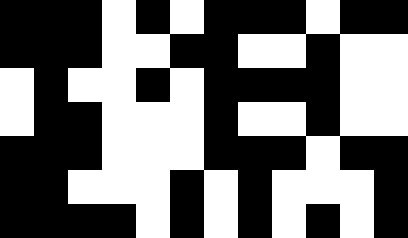[["black", "black", "black", "white", "black", "white", "black", "black", "black", "white", "black", "black"], ["black", "black", "black", "white", "white", "black", "black", "white", "white", "black", "white", "white"], ["white", "black", "white", "white", "black", "white", "black", "black", "black", "black", "white", "white"], ["white", "black", "black", "white", "white", "white", "black", "white", "white", "black", "white", "white"], ["black", "black", "black", "white", "white", "white", "black", "black", "black", "white", "black", "black"], ["black", "black", "white", "white", "white", "black", "white", "black", "white", "white", "white", "black"], ["black", "black", "black", "black", "white", "black", "white", "black", "white", "black", "white", "black"]]